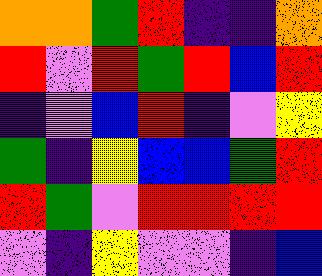[["orange", "orange", "green", "red", "indigo", "indigo", "orange"], ["red", "violet", "red", "green", "red", "blue", "red"], ["indigo", "violet", "blue", "red", "indigo", "violet", "yellow"], ["green", "indigo", "yellow", "blue", "blue", "green", "red"], ["red", "green", "violet", "red", "red", "red", "red"], ["violet", "indigo", "yellow", "violet", "violet", "indigo", "blue"]]